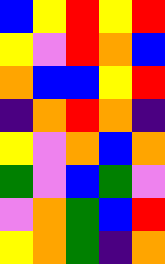[["blue", "yellow", "red", "yellow", "red"], ["yellow", "violet", "red", "orange", "blue"], ["orange", "blue", "blue", "yellow", "red"], ["indigo", "orange", "red", "orange", "indigo"], ["yellow", "violet", "orange", "blue", "orange"], ["green", "violet", "blue", "green", "violet"], ["violet", "orange", "green", "blue", "red"], ["yellow", "orange", "green", "indigo", "orange"]]